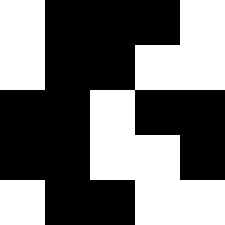[["white", "black", "black", "black", "white"], ["white", "black", "black", "white", "white"], ["black", "black", "white", "black", "black"], ["black", "black", "white", "white", "black"], ["white", "black", "black", "white", "white"]]